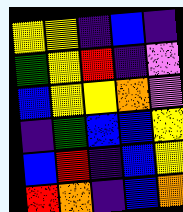[["yellow", "yellow", "indigo", "blue", "indigo"], ["green", "yellow", "red", "indigo", "violet"], ["blue", "yellow", "yellow", "orange", "violet"], ["indigo", "green", "blue", "blue", "yellow"], ["blue", "red", "indigo", "blue", "yellow"], ["red", "orange", "indigo", "blue", "orange"]]